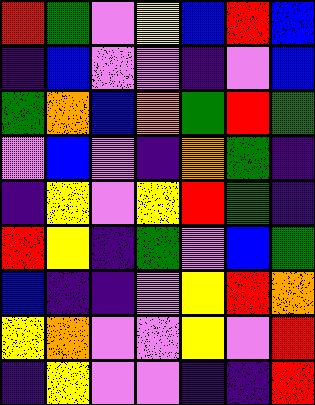[["red", "green", "violet", "yellow", "blue", "red", "blue"], ["indigo", "blue", "violet", "violet", "indigo", "violet", "blue"], ["green", "orange", "blue", "orange", "green", "red", "green"], ["violet", "blue", "violet", "indigo", "orange", "green", "indigo"], ["indigo", "yellow", "violet", "yellow", "red", "green", "indigo"], ["red", "yellow", "indigo", "green", "violet", "blue", "green"], ["blue", "indigo", "indigo", "violet", "yellow", "red", "orange"], ["yellow", "orange", "violet", "violet", "yellow", "violet", "red"], ["indigo", "yellow", "violet", "violet", "indigo", "indigo", "red"]]